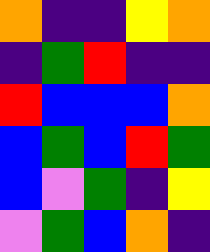[["orange", "indigo", "indigo", "yellow", "orange"], ["indigo", "green", "red", "indigo", "indigo"], ["red", "blue", "blue", "blue", "orange"], ["blue", "green", "blue", "red", "green"], ["blue", "violet", "green", "indigo", "yellow"], ["violet", "green", "blue", "orange", "indigo"]]